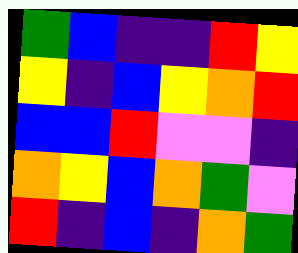[["green", "blue", "indigo", "indigo", "red", "yellow"], ["yellow", "indigo", "blue", "yellow", "orange", "red"], ["blue", "blue", "red", "violet", "violet", "indigo"], ["orange", "yellow", "blue", "orange", "green", "violet"], ["red", "indigo", "blue", "indigo", "orange", "green"]]